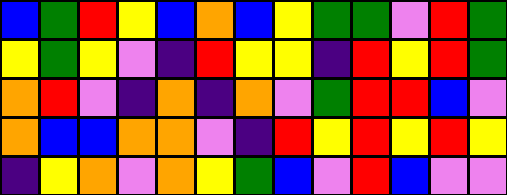[["blue", "green", "red", "yellow", "blue", "orange", "blue", "yellow", "green", "green", "violet", "red", "green"], ["yellow", "green", "yellow", "violet", "indigo", "red", "yellow", "yellow", "indigo", "red", "yellow", "red", "green"], ["orange", "red", "violet", "indigo", "orange", "indigo", "orange", "violet", "green", "red", "red", "blue", "violet"], ["orange", "blue", "blue", "orange", "orange", "violet", "indigo", "red", "yellow", "red", "yellow", "red", "yellow"], ["indigo", "yellow", "orange", "violet", "orange", "yellow", "green", "blue", "violet", "red", "blue", "violet", "violet"]]